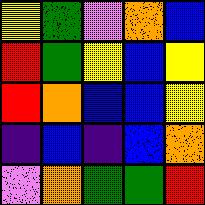[["yellow", "green", "violet", "orange", "blue"], ["red", "green", "yellow", "blue", "yellow"], ["red", "orange", "blue", "blue", "yellow"], ["indigo", "blue", "indigo", "blue", "orange"], ["violet", "orange", "green", "green", "red"]]